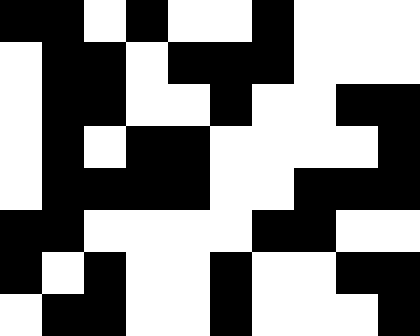[["black", "black", "white", "black", "white", "white", "black", "white", "white", "white"], ["white", "black", "black", "white", "black", "black", "black", "white", "white", "white"], ["white", "black", "black", "white", "white", "black", "white", "white", "black", "black"], ["white", "black", "white", "black", "black", "white", "white", "white", "white", "black"], ["white", "black", "black", "black", "black", "white", "white", "black", "black", "black"], ["black", "black", "white", "white", "white", "white", "black", "black", "white", "white"], ["black", "white", "black", "white", "white", "black", "white", "white", "black", "black"], ["white", "black", "black", "white", "white", "black", "white", "white", "white", "black"]]